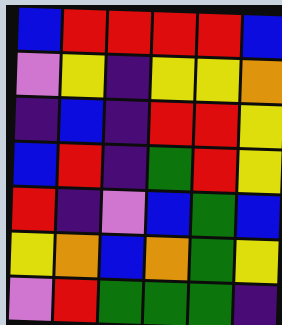[["blue", "red", "red", "red", "red", "blue"], ["violet", "yellow", "indigo", "yellow", "yellow", "orange"], ["indigo", "blue", "indigo", "red", "red", "yellow"], ["blue", "red", "indigo", "green", "red", "yellow"], ["red", "indigo", "violet", "blue", "green", "blue"], ["yellow", "orange", "blue", "orange", "green", "yellow"], ["violet", "red", "green", "green", "green", "indigo"]]